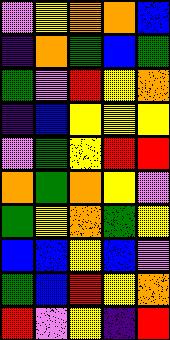[["violet", "yellow", "orange", "orange", "blue"], ["indigo", "orange", "green", "blue", "green"], ["green", "violet", "red", "yellow", "orange"], ["indigo", "blue", "yellow", "yellow", "yellow"], ["violet", "green", "yellow", "red", "red"], ["orange", "green", "orange", "yellow", "violet"], ["green", "yellow", "orange", "green", "yellow"], ["blue", "blue", "yellow", "blue", "violet"], ["green", "blue", "red", "yellow", "orange"], ["red", "violet", "yellow", "indigo", "red"]]